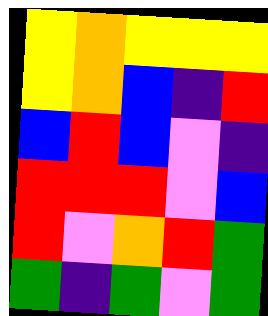[["yellow", "orange", "yellow", "yellow", "yellow"], ["yellow", "orange", "blue", "indigo", "red"], ["blue", "red", "blue", "violet", "indigo"], ["red", "red", "red", "violet", "blue"], ["red", "violet", "orange", "red", "green"], ["green", "indigo", "green", "violet", "green"]]